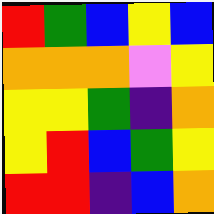[["red", "green", "blue", "yellow", "blue"], ["orange", "orange", "orange", "violet", "yellow"], ["yellow", "yellow", "green", "indigo", "orange"], ["yellow", "red", "blue", "green", "yellow"], ["red", "red", "indigo", "blue", "orange"]]